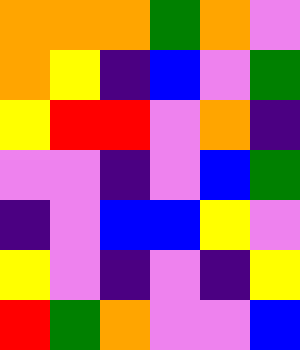[["orange", "orange", "orange", "green", "orange", "violet"], ["orange", "yellow", "indigo", "blue", "violet", "green"], ["yellow", "red", "red", "violet", "orange", "indigo"], ["violet", "violet", "indigo", "violet", "blue", "green"], ["indigo", "violet", "blue", "blue", "yellow", "violet"], ["yellow", "violet", "indigo", "violet", "indigo", "yellow"], ["red", "green", "orange", "violet", "violet", "blue"]]